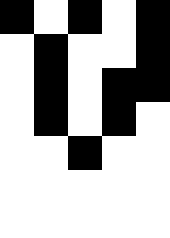[["black", "white", "black", "white", "black"], ["white", "black", "white", "white", "black"], ["white", "black", "white", "black", "black"], ["white", "black", "white", "black", "white"], ["white", "white", "black", "white", "white"], ["white", "white", "white", "white", "white"], ["white", "white", "white", "white", "white"]]